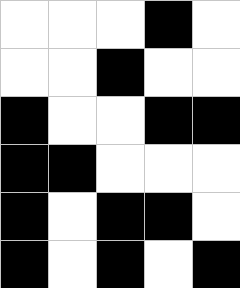[["white", "white", "white", "black", "white"], ["white", "white", "black", "white", "white"], ["black", "white", "white", "black", "black"], ["black", "black", "white", "white", "white"], ["black", "white", "black", "black", "white"], ["black", "white", "black", "white", "black"]]